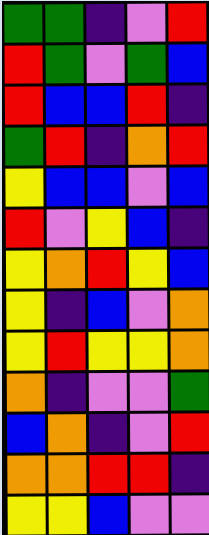[["green", "green", "indigo", "violet", "red"], ["red", "green", "violet", "green", "blue"], ["red", "blue", "blue", "red", "indigo"], ["green", "red", "indigo", "orange", "red"], ["yellow", "blue", "blue", "violet", "blue"], ["red", "violet", "yellow", "blue", "indigo"], ["yellow", "orange", "red", "yellow", "blue"], ["yellow", "indigo", "blue", "violet", "orange"], ["yellow", "red", "yellow", "yellow", "orange"], ["orange", "indigo", "violet", "violet", "green"], ["blue", "orange", "indigo", "violet", "red"], ["orange", "orange", "red", "red", "indigo"], ["yellow", "yellow", "blue", "violet", "violet"]]